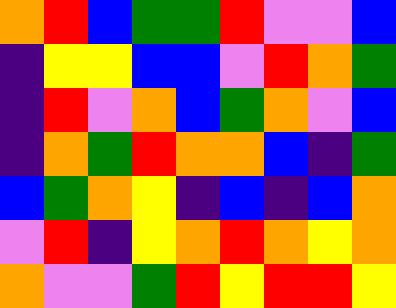[["orange", "red", "blue", "green", "green", "red", "violet", "violet", "blue"], ["indigo", "yellow", "yellow", "blue", "blue", "violet", "red", "orange", "green"], ["indigo", "red", "violet", "orange", "blue", "green", "orange", "violet", "blue"], ["indigo", "orange", "green", "red", "orange", "orange", "blue", "indigo", "green"], ["blue", "green", "orange", "yellow", "indigo", "blue", "indigo", "blue", "orange"], ["violet", "red", "indigo", "yellow", "orange", "red", "orange", "yellow", "orange"], ["orange", "violet", "violet", "green", "red", "yellow", "red", "red", "yellow"]]